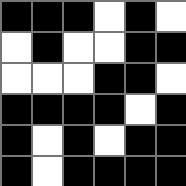[["black", "black", "black", "white", "black", "white"], ["white", "black", "white", "white", "black", "black"], ["white", "white", "white", "black", "black", "white"], ["black", "black", "black", "black", "white", "black"], ["black", "white", "black", "white", "black", "black"], ["black", "white", "black", "black", "black", "black"]]